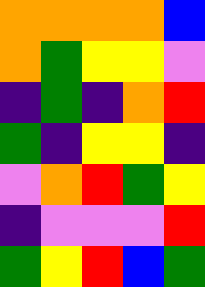[["orange", "orange", "orange", "orange", "blue"], ["orange", "green", "yellow", "yellow", "violet"], ["indigo", "green", "indigo", "orange", "red"], ["green", "indigo", "yellow", "yellow", "indigo"], ["violet", "orange", "red", "green", "yellow"], ["indigo", "violet", "violet", "violet", "red"], ["green", "yellow", "red", "blue", "green"]]